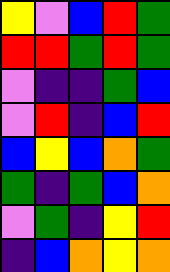[["yellow", "violet", "blue", "red", "green"], ["red", "red", "green", "red", "green"], ["violet", "indigo", "indigo", "green", "blue"], ["violet", "red", "indigo", "blue", "red"], ["blue", "yellow", "blue", "orange", "green"], ["green", "indigo", "green", "blue", "orange"], ["violet", "green", "indigo", "yellow", "red"], ["indigo", "blue", "orange", "yellow", "orange"]]